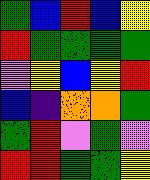[["green", "blue", "red", "blue", "yellow"], ["red", "green", "green", "green", "green"], ["violet", "yellow", "blue", "yellow", "red"], ["blue", "indigo", "orange", "orange", "green"], ["green", "red", "violet", "green", "violet"], ["red", "red", "green", "green", "yellow"]]